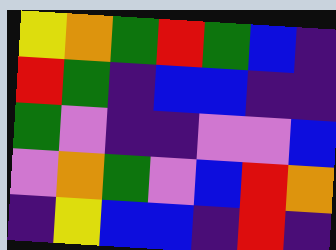[["yellow", "orange", "green", "red", "green", "blue", "indigo"], ["red", "green", "indigo", "blue", "blue", "indigo", "indigo"], ["green", "violet", "indigo", "indigo", "violet", "violet", "blue"], ["violet", "orange", "green", "violet", "blue", "red", "orange"], ["indigo", "yellow", "blue", "blue", "indigo", "red", "indigo"]]